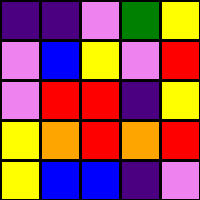[["indigo", "indigo", "violet", "green", "yellow"], ["violet", "blue", "yellow", "violet", "red"], ["violet", "red", "red", "indigo", "yellow"], ["yellow", "orange", "red", "orange", "red"], ["yellow", "blue", "blue", "indigo", "violet"]]